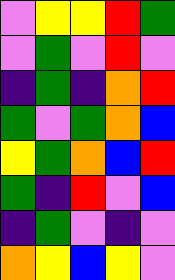[["violet", "yellow", "yellow", "red", "green"], ["violet", "green", "violet", "red", "violet"], ["indigo", "green", "indigo", "orange", "red"], ["green", "violet", "green", "orange", "blue"], ["yellow", "green", "orange", "blue", "red"], ["green", "indigo", "red", "violet", "blue"], ["indigo", "green", "violet", "indigo", "violet"], ["orange", "yellow", "blue", "yellow", "violet"]]